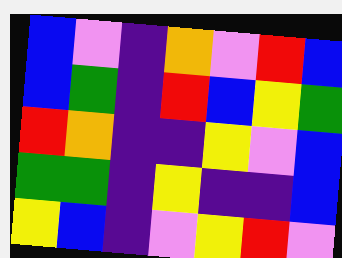[["blue", "violet", "indigo", "orange", "violet", "red", "blue"], ["blue", "green", "indigo", "red", "blue", "yellow", "green"], ["red", "orange", "indigo", "indigo", "yellow", "violet", "blue"], ["green", "green", "indigo", "yellow", "indigo", "indigo", "blue"], ["yellow", "blue", "indigo", "violet", "yellow", "red", "violet"]]